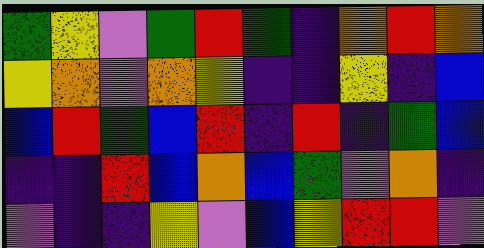[["green", "yellow", "violet", "green", "red", "green", "indigo", "orange", "red", "orange"], ["yellow", "orange", "violet", "orange", "yellow", "indigo", "indigo", "yellow", "indigo", "blue"], ["blue", "red", "green", "blue", "red", "indigo", "red", "indigo", "green", "blue"], ["indigo", "indigo", "red", "blue", "orange", "blue", "green", "violet", "orange", "indigo"], ["violet", "indigo", "indigo", "yellow", "violet", "blue", "yellow", "red", "red", "violet"]]